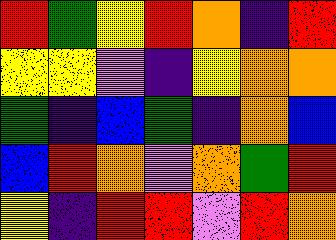[["red", "green", "yellow", "red", "orange", "indigo", "red"], ["yellow", "yellow", "violet", "indigo", "yellow", "orange", "orange"], ["green", "indigo", "blue", "green", "indigo", "orange", "blue"], ["blue", "red", "orange", "violet", "orange", "green", "red"], ["yellow", "indigo", "red", "red", "violet", "red", "orange"]]